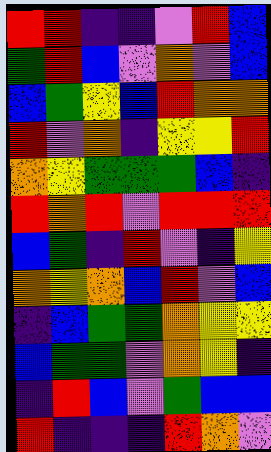[["red", "red", "indigo", "indigo", "violet", "red", "blue"], ["green", "red", "blue", "violet", "orange", "violet", "blue"], ["blue", "green", "yellow", "blue", "red", "orange", "orange"], ["red", "violet", "orange", "indigo", "yellow", "yellow", "red"], ["orange", "yellow", "green", "green", "green", "blue", "indigo"], ["red", "orange", "red", "violet", "red", "red", "red"], ["blue", "green", "indigo", "red", "violet", "indigo", "yellow"], ["orange", "yellow", "orange", "blue", "red", "violet", "blue"], ["indigo", "blue", "green", "green", "orange", "yellow", "yellow"], ["blue", "green", "green", "violet", "orange", "yellow", "indigo"], ["indigo", "red", "blue", "violet", "green", "blue", "blue"], ["red", "indigo", "indigo", "indigo", "red", "orange", "violet"]]